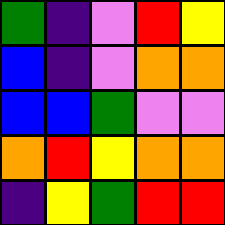[["green", "indigo", "violet", "red", "yellow"], ["blue", "indigo", "violet", "orange", "orange"], ["blue", "blue", "green", "violet", "violet"], ["orange", "red", "yellow", "orange", "orange"], ["indigo", "yellow", "green", "red", "red"]]